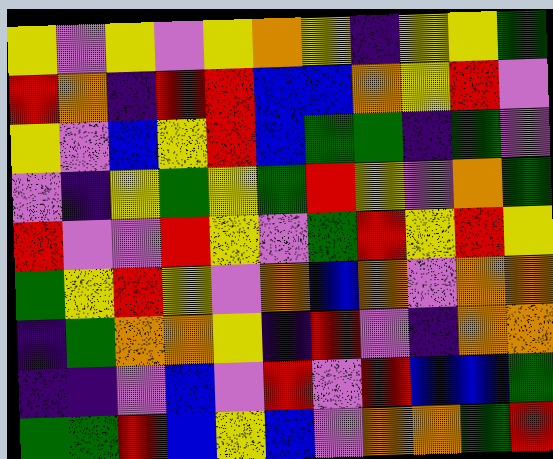[["yellow", "violet", "yellow", "violet", "yellow", "orange", "yellow", "indigo", "yellow", "yellow", "green"], ["red", "orange", "indigo", "red", "red", "blue", "blue", "orange", "yellow", "red", "violet"], ["yellow", "violet", "blue", "yellow", "red", "blue", "green", "green", "indigo", "green", "violet"], ["violet", "indigo", "yellow", "green", "yellow", "green", "red", "yellow", "violet", "orange", "green"], ["red", "violet", "violet", "red", "yellow", "violet", "green", "red", "yellow", "red", "yellow"], ["green", "yellow", "red", "yellow", "violet", "orange", "blue", "orange", "violet", "orange", "orange"], ["indigo", "green", "orange", "orange", "yellow", "indigo", "red", "violet", "indigo", "orange", "orange"], ["indigo", "indigo", "violet", "blue", "violet", "red", "violet", "red", "blue", "blue", "green"], ["green", "green", "red", "blue", "yellow", "blue", "violet", "orange", "orange", "green", "red"]]